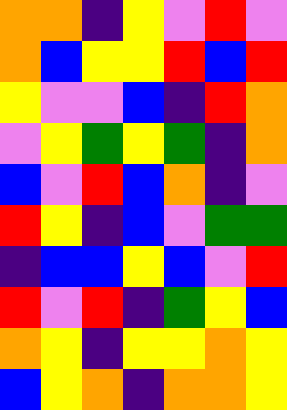[["orange", "orange", "indigo", "yellow", "violet", "red", "violet"], ["orange", "blue", "yellow", "yellow", "red", "blue", "red"], ["yellow", "violet", "violet", "blue", "indigo", "red", "orange"], ["violet", "yellow", "green", "yellow", "green", "indigo", "orange"], ["blue", "violet", "red", "blue", "orange", "indigo", "violet"], ["red", "yellow", "indigo", "blue", "violet", "green", "green"], ["indigo", "blue", "blue", "yellow", "blue", "violet", "red"], ["red", "violet", "red", "indigo", "green", "yellow", "blue"], ["orange", "yellow", "indigo", "yellow", "yellow", "orange", "yellow"], ["blue", "yellow", "orange", "indigo", "orange", "orange", "yellow"]]